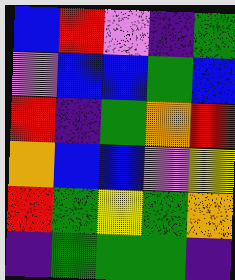[["blue", "red", "violet", "indigo", "green"], ["violet", "blue", "blue", "green", "blue"], ["red", "indigo", "green", "orange", "red"], ["orange", "blue", "blue", "violet", "yellow"], ["red", "green", "yellow", "green", "orange"], ["indigo", "green", "green", "green", "indigo"]]